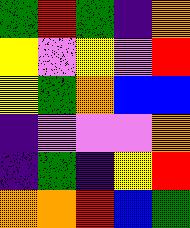[["green", "red", "green", "indigo", "orange"], ["yellow", "violet", "yellow", "violet", "red"], ["yellow", "green", "orange", "blue", "blue"], ["indigo", "violet", "violet", "violet", "orange"], ["indigo", "green", "indigo", "yellow", "red"], ["orange", "orange", "red", "blue", "green"]]